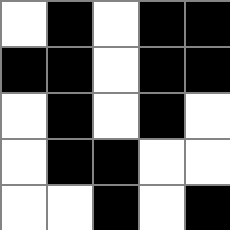[["white", "black", "white", "black", "black"], ["black", "black", "white", "black", "black"], ["white", "black", "white", "black", "white"], ["white", "black", "black", "white", "white"], ["white", "white", "black", "white", "black"]]